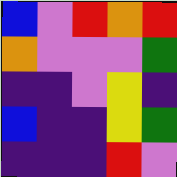[["blue", "violet", "red", "orange", "red"], ["orange", "violet", "violet", "violet", "green"], ["indigo", "indigo", "violet", "yellow", "indigo"], ["blue", "indigo", "indigo", "yellow", "green"], ["indigo", "indigo", "indigo", "red", "violet"]]